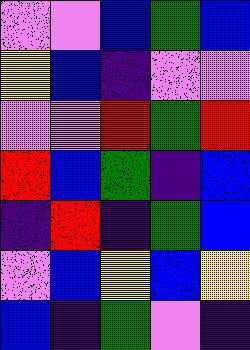[["violet", "violet", "blue", "green", "blue"], ["yellow", "blue", "indigo", "violet", "violet"], ["violet", "violet", "red", "green", "red"], ["red", "blue", "green", "indigo", "blue"], ["indigo", "red", "indigo", "green", "blue"], ["violet", "blue", "yellow", "blue", "yellow"], ["blue", "indigo", "green", "violet", "indigo"]]